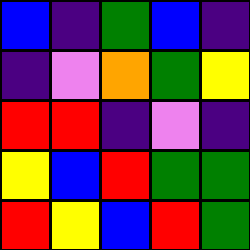[["blue", "indigo", "green", "blue", "indigo"], ["indigo", "violet", "orange", "green", "yellow"], ["red", "red", "indigo", "violet", "indigo"], ["yellow", "blue", "red", "green", "green"], ["red", "yellow", "blue", "red", "green"]]